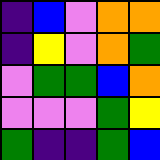[["indigo", "blue", "violet", "orange", "orange"], ["indigo", "yellow", "violet", "orange", "green"], ["violet", "green", "green", "blue", "orange"], ["violet", "violet", "violet", "green", "yellow"], ["green", "indigo", "indigo", "green", "blue"]]